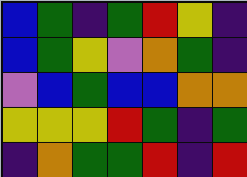[["blue", "green", "indigo", "green", "red", "yellow", "indigo"], ["blue", "green", "yellow", "violet", "orange", "green", "indigo"], ["violet", "blue", "green", "blue", "blue", "orange", "orange"], ["yellow", "yellow", "yellow", "red", "green", "indigo", "green"], ["indigo", "orange", "green", "green", "red", "indigo", "red"]]